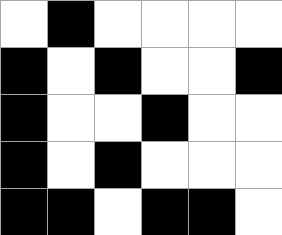[["white", "black", "white", "white", "white", "white"], ["black", "white", "black", "white", "white", "black"], ["black", "white", "white", "black", "white", "white"], ["black", "white", "black", "white", "white", "white"], ["black", "black", "white", "black", "black", "white"]]